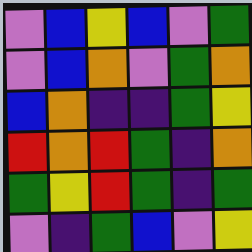[["violet", "blue", "yellow", "blue", "violet", "green"], ["violet", "blue", "orange", "violet", "green", "orange"], ["blue", "orange", "indigo", "indigo", "green", "yellow"], ["red", "orange", "red", "green", "indigo", "orange"], ["green", "yellow", "red", "green", "indigo", "green"], ["violet", "indigo", "green", "blue", "violet", "yellow"]]